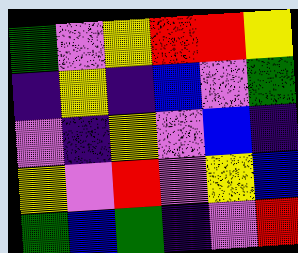[["green", "violet", "yellow", "red", "red", "yellow"], ["indigo", "yellow", "indigo", "blue", "violet", "green"], ["violet", "indigo", "yellow", "violet", "blue", "indigo"], ["yellow", "violet", "red", "violet", "yellow", "blue"], ["green", "blue", "green", "indigo", "violet", "red"]]